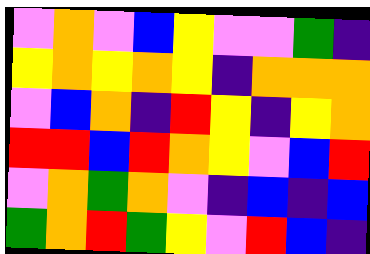[["violet", "orange", "violet", "blue", "yellow", "violet", "violet", "green", "indigo"], ["yellow", "orange", "yellow", "orange", "yellow", "indigo", "orange", "orange", "orange"], ["violet", "blue", "orange", "indigo", "red", "yellow", "indigo", "yellow", "orange"], ["red", "red", "blue", "red", "orange", "yellow", "violet", "blue", "red"], ["violet", "orange", "green", "orange", "violet", "indigo", "blue", "indigo", "blue"], ["green", "orange", "red", "green", "yellow", "violet", "red", "blue", "indigo"]]